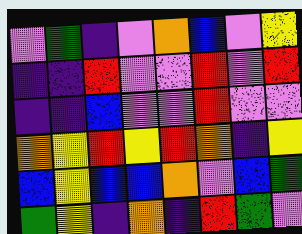[["violet", "green", "indigo", "violet", "orange", "blue", "violet", "yellow"], ["indigo", "indigo", "red", "violet", "violet", "red", "violet", "red"], ["indigo", "indigo", "blue", "violet", "violet", "red", "violet", "violet"], ["orange", "yellow", "red", "yellow", "red", "orange", "indigo", "yellow"], ["blue", "yellow", "blue", "blue", "orange", "violet", "blue", "green"], ["green", "yellow", "indigo", "orange", "indigo", "red", "green", "violet"]]